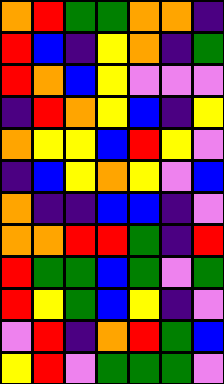[["orange", "red", "green", "green", "orange", "orange", "indigo"], ["red", "blue", "indigo", "yellow", "orange", "indigo", "green"], ["red", "orange", "blue", "yellow", "violet", "violet", "violet"], ["indigo", "red", "orange", "yellow", "blue", "indigo", "yellow"], ["orange", "yellow", "yellow", "blue", "red", "yellow", "violet"], ["indigo", "blue", "yellow", "orange", "yellow", "violet", "blue"], ["orange", "indigo", "indigo", "blue", "blue", "indigo", "violet"], ["orange", "orange", "red", "red", "green", "indigo", "red"], ["red", "green", "green", "blue", "green", "violet", "green"], ["red", "yellow", "green", "blue", "yellow", "indigo", "violet"], ["violet", "red", "indigo", "orange", "red", "green", "blue"], ["yellow", "red", "violet", "green", "green", "green", "violet"]]